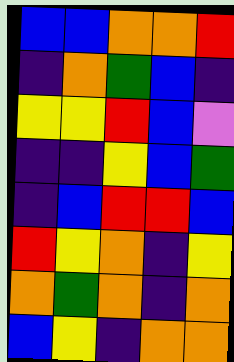[["blue", "blue", "orange", "orange", "red"], ["indigo", "orange", "green", "blue", "indigo"], ["yellow", "yellow", "red", "blue", "violet"], ["indigo", "indigo", "yellow", "blue", "green"], ["indigo", "blue", "red", "red", "blue"], ["red", "yellow", "orange", "indigo", "yellow"], ["orange", "green", "orange", "indigo", "orange"], ["blue", "yellow", "indigo", "orange", "orange"]]